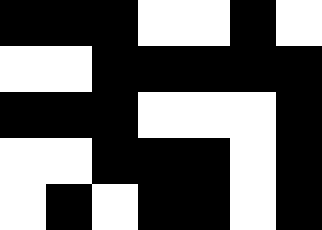[["black", "black", "black", "white", "white", "black", "white"], ["white", "white", "black", "black", "black", "black", "black"], ["black", "black", "black", "white", "white", "white", "black"], ["white", "white", "black", "black", "black", "white", "black"], ["white", "black", "white", "black", "black", "white", "black"]]